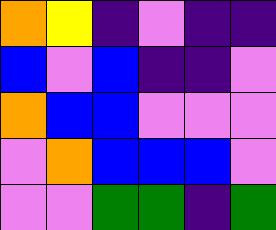[["orange", "yellow", "indigo", "violet", "indigo", "indigo"], ["blue", "violet", "blue", "indigo", "indigo", "violet"], ["orange", "blue", "blue", "violet", "violet", "violet"], ["violet", "orange", "blue", "blue", "blue", "violet"], ["violet", "violet", "green", "green", "indigo", "green"]]